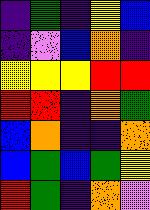[["indigo", "green", "indigo", "yellow", "blue"], ["indigo", "violet", "blue", "orange", "indigo"], ["yellow", "yellow", "yellow", "red", "red"], ["red", "red", "indigo", "orange", "green"], ["blue", "orange", "indigo", "indigo", "orange"], ["blue", "green", "blue", "green", "yellow"], ["red", "green", "indigo", "orange", "violet"]]